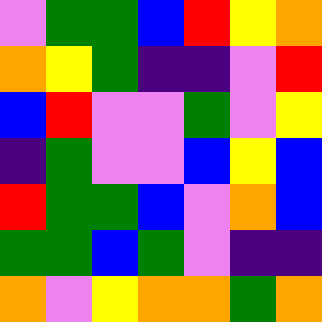[["violet", "green", "green", "blue", "red", "yellow", "orange"], ["orange", "yellow", "green", "indigo", "indigo", "violet", "red"], ["blue", "red", "violet", "violet", "green", "violet", "yellow"], ["indigo", "green", "violet", "violet", "blue", "yellow", "blue"], ["red", "green", "green", "blue", "violet", "orange", "blue"], ["green", "green", "blue", "green", "violet", "indigo", "indigo"], ["orange", "violet", "yellow", "orange", "orange", "green", "orange"]]